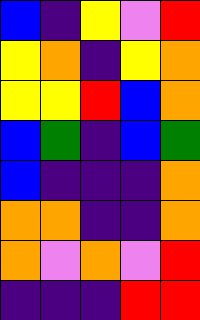[["blue", "indigo", "yellow", "violet", "red"], ["yellow", "orange", "indigo", "yellow", "orange"], ["yellow", "yellow", "red", "blue", "orange"], ["blue", "green", "indigo", "blue", "green"], ["blue", "indigo", "indigo", "indigo", "orange"], ["orange", "orange", "indigo", "indigo", "orange"], ["orange", "violet", "orange", "violet", "red"], ["indigo", "indigo", "indigo", "red", "red"]]